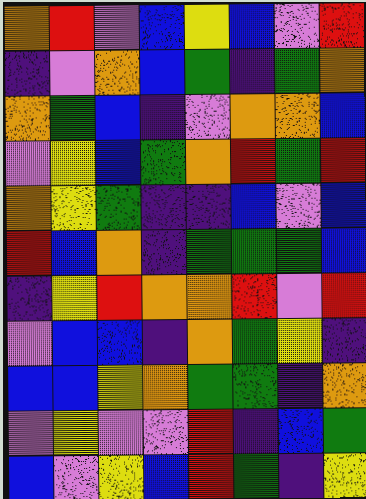[["orange", "red", "violet", "blue", "yellow", "blue", "violet", "red"], ["indigo", "violet", "orange", "blue", "green", "indigo", "green", "orange"], ["orange", "green", "blue", "indigo", "violet", "orange", "orange", "blue"], ["violet", "yellow", "blue", "green", "orange", "red", "green", "red"], ["orange", "yellow", "green", "indigo", "indigo", "blue", "violet", "blue"], ["red", "blue", "orange", "indigo", "green", "green", "green", "blue"], ["indigo", "yellow", "red", "orange", "orange", "red", "violet", "red"], ["violet", "blue", "blue", "indigo", "orange", "green", "yellow", "indigo"], ["blue", "blue", "yellow", "orange", "green", "green", "indigo", "orange"], ["violet", "yellow", "violet", "violet", "red", "indigo", "blue", "green"], ["blue", "violet", "yellow", "blue", "red", "green", "indigo", "yellow"]]